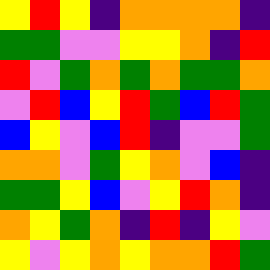[["yellow", "red", "yellow", "indigo", "orange", "orange", "orange", "orange", "indigo"], ["green", "green", "violet", "violet", "yellow", "yellow", "orange", "indigo", "red"], ["red", "violet", "green", "orange", "green", "orange", "green", "green", "orange"], ["violet", "red", "blue", "yellow", "red", "green", "blue", "red", "green"], ["blue", "yellow", "violet", "blue", "red", "indigo", "violet", "violet", "green"], ["orange", "orange", "violet", "green", "yellow", "orange", "violet", "blue", "indigo"], ["green", "green", "yellow", "blue", "violet", "yellow", "red", "orange", "indigo"], ["orange", "yellow", "green", "orange", "indigo", "red", "indigo", "yellow", "violet"], ["yellow", "violet", "yellow", "orange", "yellow", "orange", "orange", "red", "green"]]